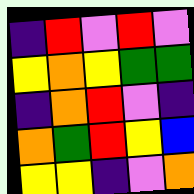[["indigo", "red", "violet", "red", "violet"], ["yellow", "orange", "yellow", "green", "green"], ["indigo", "orange", "red", "violet", "indigo"], ["orange", "green", "red", "yellow", "blue"], ["yellow", "yellow", "indigo", "violet", "orange"]]